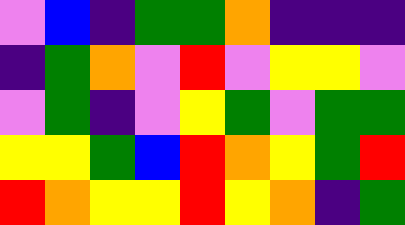[["violet", "blue", "indigo", "green", "green", "orange", "indigo", "indigo", "indigo"], ["indigo", "green", "orange", "violet", "red", "violet", "yellow", "yellow", "violet"], ["violet", "green", "indigo", "violet", "yellow", "green", "violet", "green", "green"], ["yellow", "yellow", "green", "blue", "red", "orange", "yellow", "green", "red"], ["red", "orange", "yellow", "yellow", "red", "yellow", "orange", "indigo", "green"]]